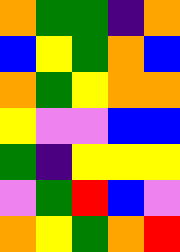[["orange", "green", "green", "indigo", "orange"], ["blue", "yellow", "green", "orange", "blue"], ["orange", "green", "yellow", "orange", "orange"], ["yellow", "violet", "violet", "blue", "blue"], ["green", "indigo", "yellow", "yellow", "yellow"], ["violet", "green", "red", "blue", "violet"], ["orange", "yellow", "green", "orange", "red"]]